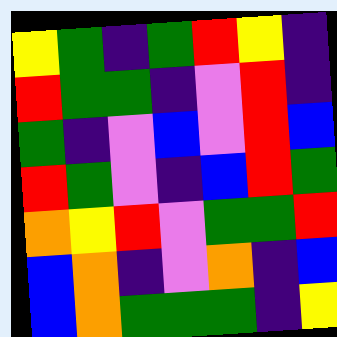[["yellow", "green", "indigo", "green", "red", "yellow", "indigo"], ["red", "green", "green", "indigo", "violet", "red", "indigo"], ["green", "indigo", "violet", "blue", "violet", "red", "blue"], ["red", "green", "violet", "indigo", "blue", "red", "green"], ["orange", "yellow", "red", "violet", "green", "green", "red"], ["blue", "orange", "indigo", "violet", "orange", "indigo", "blue"], ["blue", "orange", "green", "green", "green", "indigo", "yellow"]]